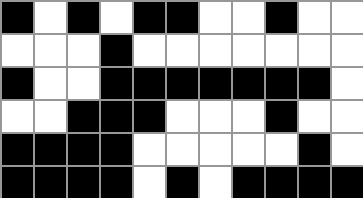[["black", "white", "black", "white", "black", "black", "white", "white", "black", "white", "white"], ["white", "white", "white", "black", "white", "white", "white", "white", "white", "white", "white"], ["black", "white", "white", "black", "black", "black", "black", "black", "black", "black", "white"], ["white", "white", "black", "black", "black", "white", "white", "white", "black", "white", "white"], ["black", "black", "black", "black", "white", "white", "white", "white", "white", "black", "white"], ["black", "black", "black", "black", "white", "black", "white", "black", "black", "black", "black"]]